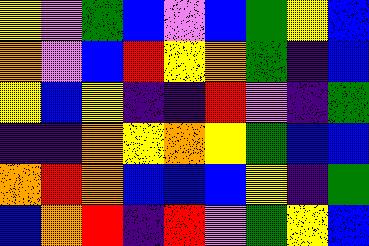[["yellow", "violet", "green", "blue", "violet", "blue", "green", "yellow", "blue"], ["orange", "violet", "blue", "red", "yellow", "orange", "green", "indigo", "blue"], ["yellow", "blue", "yellow", "indigo", "indigo", "red", "violet", "indigo", "green"], ["indigo", "indigo", "orange", "yellow", "orange", "yellow", "green", "blue", "blue"], ["orange", "red", "orange", "blue", "blue", "blue", "yellow", "indigo", "green"], ["blue", "orange", "red", "indigo", "red", "violet", "green", "yellow", "blue"]]